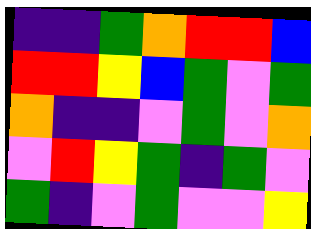[["indigo", "indigo", "green", "orange", "red", "red", "blue"], ["red", "red", "yellow", "blue", "green", "violet", "green"], ["orange", "indigo", "indigo", "violet", "green", "violet", "orange"], ["violet", "red", "yellow", "green", "indigo", "green", "violet"], ["green", "indigo", "violet", "green", "violet", "violet", "yellow"]]